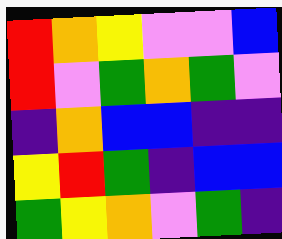[["red", "orange", "yellow", "violet", "violet", "blue"], ["red", "violet", "green", "orange", "green", "violet"], ["indigo", "orange", "blue", "blue", "indigo", "indigo"], ["yellow", "red", "green", "indigo", "blue", "blue"], ["green", "yellow", "orange", "violet", "green", "indigo"]]